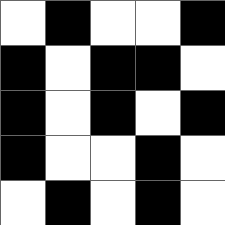[["white", "black", "white", "white", "black"], ["black", "white", "black", "black", "white"], ["black", "white", "black", "white", "black"], ["black", "white", "white", "black", "white"], ["white", "black", "white", "black", "white"]]